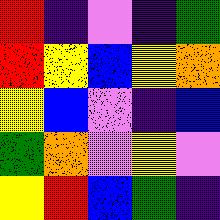[["red", "indigo", "violet", "indigo", "green"], ["red", "yellow", "blue", "yellow", "orange"], ["yellow", "blue", "violet", "indigo", "blue"], ["green", "orange", "violet", "yellow", "violet"], ["yellow", "red", "blue", "green", "indigo"]]